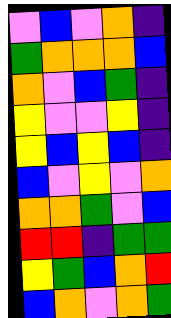[["violet", "blue", "violet", "orange", "indigo"], ["green", "orange", "orange", "orange", "blue"], ["orange", "violet", "blue", "green", "indigo"], ["yellow", "violet", "violet", "yellow", "indigo"], ["yellow", "blue", "yellow", "blue", "indigo"], ["blue", "violet", "yellow", "violet", "orange"], ["orange", "orange", "green", "violet", "blue"], ["red", "red", "indigo", "green", "green"], ["yellow", "green", "blue", "orange", "red"], ["blue", "orange", "violet", "orange", "green"]]